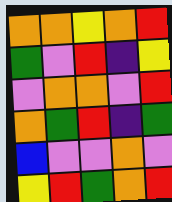[["orange", "orange", "yellow", "orange", "red"], ["green", "violet", "red", "indigo", "yellow"], ["violet", "orange", "orange", "violet", "red"], ["orange", "green", "red", "indigo", "green"], ["blue", "violet", "violet", "orange", "violet"], ["yellow", "red", "green", "orange", "red"]]